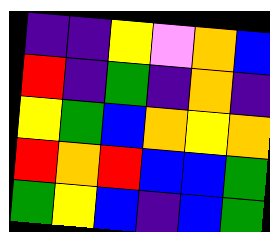[["indigo", "indigo", "yellow", "violet", "orange", "blue"], ["red", "indigo", "green", "indigo", "orange", "indigo"], ["yellow", "green", "blue", "orange", "yellow", "orange"], ["red", "orange", "red", "blue", "blue", "green"], ["green", "yellow", "blue", "indigo", "blue", "green"]]